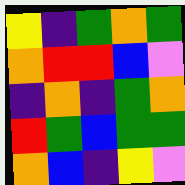[["yellow", "indigo", "green", "orange", "green"], ["orange", "red", "red", "blue", "violet"], ["indigo", "orange", "indigo", "green", "orange"], ["red", "green", "blue", "green", "green"], ["orange", "blue", "indigo", "yellow", "violet"]]